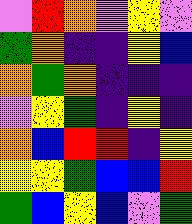[["violet", "red", "orange", "violet", "yellow", "violet"], ["green", "orange", "indigo", "indigo", "yellow", "blue"], ["orange", "green", "orange", "indigo", "indigo", "indigo"], ["violet", "yellow", "green", "indigo", "yellow", "indigo"], ["orange", "blue", "red", "red", "indigo", "yellow"], ["yellow", "yellow", "green", "blue", "blue", "red"], ["green", "blue", "yellow", "blue", "violet", "green"]]